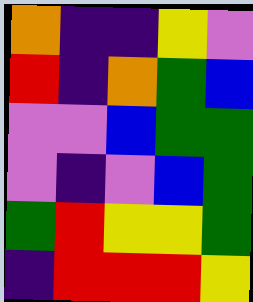[["orange", "indigo", "indigo", "yellow", "violet"], ["red", "indigo", "orange", "green", "blue"], ["violet", "violet", "blue", "green", "green"], ["violet", "indigo", "violet", "blue", "green"], ["green", "red", "yellow", "yellow", "green"], ["indigo", "red", "red", "red", "yellow"]]